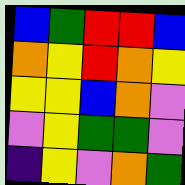[["blue", "green", "red", "red", "blue"], ["orange", "yellow", "red", "orange", "yellow"], ["yellow", "yellow", "blue", "orange", "violet"], ["violet", "yellow", "green", "green", "violet"], ["indigo", "yellow", "violet", "orange", "green"]]